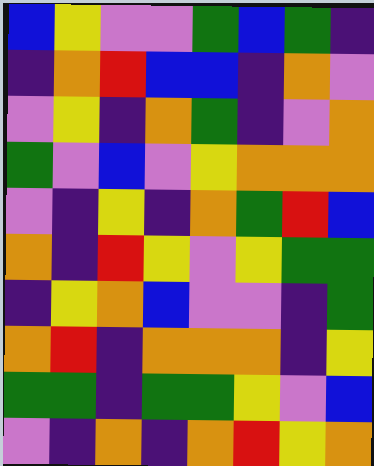[["blue", "yellow", "violet", "violet", "green", "blue", "green", "indigo"], ["indigo", "orange", "red", "blue", "blue", "indigo", "orange", "violet"], ["violet", "yellow", "indigo", "orange", "green", "indigo", "violet", "orange"], ["green", "violet", "blue", "violet", "yellow", "orange", "orange", "orange"], ["violet", "indigo", "yellow", "indigo", "orange", "green", "red", "blue"], ["orange", "indigo", "red", "yellow", "violet", "yellow", "green", "green"], ["indigo", "yellow", "orange", "blue", "violet", "violet", "indigo", "green"], ["orange", "red", "indigo", "orange", "orange", "orange", "indigo", "yellow"], ["green", "green", "indigo", "green", "green", "yellow", "violet", "blue"], ["violet", "indigo", "orange", "indigo", "orange", "red", "yellow", "orange"]]